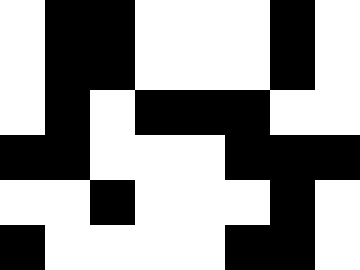[["white", "black", "black", "white", "white", "white", "black", "white"], ["white", "black", "black", "white", "white", "white", "black", "white"], ["white", "black", "white", "black", "black", "black", "white", "white"], ["black", "black", "white", "white", "white", "black", "black", "black"], ["white", "white", "black", "white", "white", "white", "black", "white"], ["black", "white", "white", "white", "white", "black", "black", "white"]]